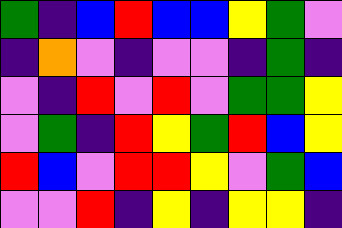[["green", "indigo", "blue", "red", "blue", "blue", "yellow", "green", "violet"], ["indigo", "orange", "violet", "indigo", "violet", "violet", "indigo", "green", "indigo"], ["violet", "indigo", "red", "violet", "red", "violet", "green", "green", "yellow"], ["violet", "green", "indigo", "red", "yellow", "green", "red", "blue", "yellow"], ["red", "blue", "violet", "red", "red", "yellow", "violet", "green", "blue"], ["violet", "violet", "red", "indigo", "yellow", "indigo", "yellow", "yellow", "indigo"]]